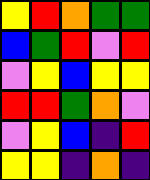[["yellow", "red", "orange", "green", "green"], ["blue", "green", "red", "violet", "red"], ["violet", "yellow", "blue", "yellow", "yellow"], ["red", "red", "green", "orange", "violet"], ["violet", "yellow", "blue", "indigo", "red"], ["yellow", "yellow", "indigo", "orange", "indigo"]]